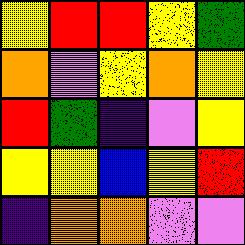[["yellow", "red", "red", "yellow", "green"], ["orange", "violet", "yellow", "orange", "yellow"], ["red", "green", "indigo", "violet", "yellow"], ["yellow", "yellow", "blue", "yellow", "red"], ["indigo", "orange", "orange", "violet", "violet"]]